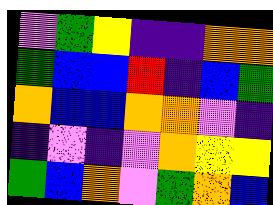[["violet", "green", "yellow", "indigo", "indigo", "orange", "orange"], ["green", "blue", "blue", "red", "indigo", "blue", "green"], ["orange", "blue", "blue", "orange", "orange", "violet", "indigo"], ["indigo", "violet", "indigo", "violet", "orange", "yellow", "yellow"], ["green", "blue", "orange", "violet", "green", "orange", "blue"]]